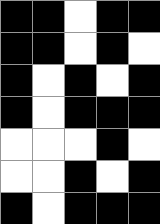[["black", "black", "white", "black", "black"], ["black", "black", "white", "black", "white"], ["black", "white", "black", "white", "black"], ["black", "white", "black", "black", "black"], ["white", "white", "white", "black", "white"], ["white", "white", "black", "white", "black"], ["black", "white", "black", "black", "black"]]